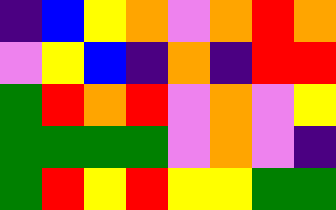[["indigo", "blue", "yellow", "orange", "violet", "orange", "red", "orange"], ["violet", "yellow", "blue", "indigo", "orange", "indigo", "red", "red"], ["green", "red", "orange", "red", "violet", "orange", "violet", "yellow"], ["green", "green", "green", "green", "violet", "orange", "violet", "indigo"], ["green", "red", "yellow", "red", "yellow", "yellow", "green", "green"]]